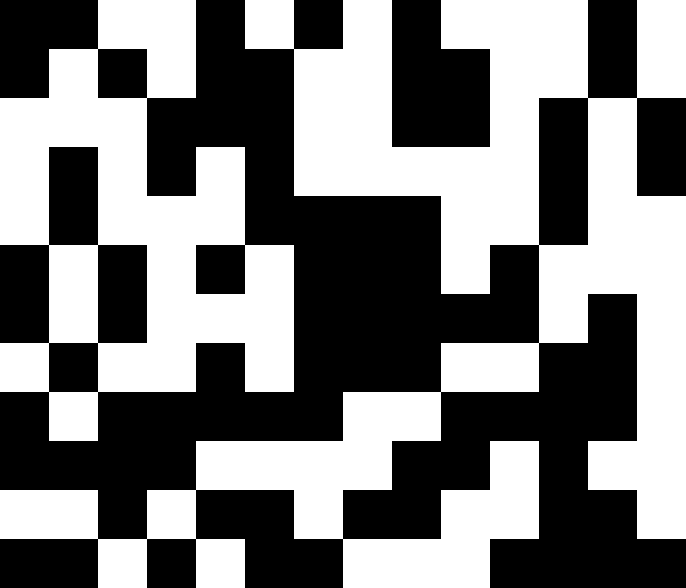[["black", "black", "white", "white", "black", "white", "black", "white", "black", "white", "white", "white", "black", "white"], ["black", "white", "black", "white", "black", "black", "white", "white", "black", "black", "white", "white", "black", "white"], ["white", "white", "white", "black", "black", "black", "white", "white", "black", "black", "white", "black", "white", "black"], ["white", "black", "white", "black", "white", "black", "white", "white", "white", "white", "white", "black", "white", "black"], ["white", "black", "white", "white", "white", "black", "black", "black", "black", "white", "white", "black", "white", "white"], ["black", "white", "black", "white", "black", "white", "black", "black", "black", "white", "black", "white", "white", "white"], ["black", "white", "black", "white", "white", "white", "black", "black", "black", "black", "black", "white", "black", "white"], ["white", "black", "white", "white", "black", "white", "black", "black", "black", "white", "white", "black", "black", "white"], ["black", "white", "black", "black", "black", "black", "black", "white", "white", "black", "black", "black", "black", "white"], ["black", "black", "black", "black", "white", "white", "white", "white", "black", "black", "white", "black", "white", "white"], ["white", "white", "black", "white", "black", "black", "white", "black", "black", "white", "white", "black", "black", "white"], ["black", "black", "white", "black", "white", "black", "black", "white", "white", "white", "black", "black", "black", "black"]]